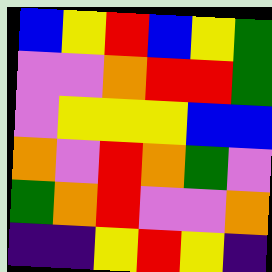[["blue", "yellow", "red", "blue", "yellow", "green"], ["violet", "violet", "orange", "red", "red", "green"], ["violet", "yellow", "yellow", "yellow", "blue", "blue"], ["orange", "violet", "red", "orange", "green", "violet"], ["green", "orange", "red", "violet", "violet", "orange"], ["indigo", "indigo", "yellow", "red", "yellow", "indigo"]]